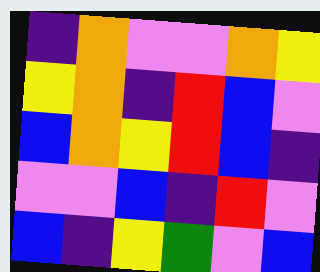[["indigo", "orange", "violet", "violet", "orange", "yellow"], ["yellow", "orange", "indigo", "red", "blue", "violet"], ["blue", "orange", "yellow", "red", "blue", "indigo"], ["violet", "violet", "blue", "indigo", "red", "violet"], ["blue", "indigo", "yellow", "green", "violet", "blue"]]